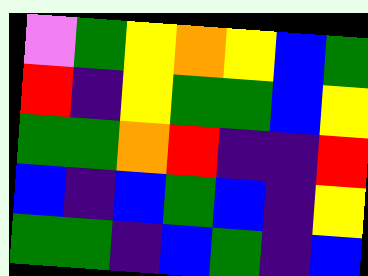[["violet", "green", "yellow", "orange", "yellow", "blue", "green"], ["red", "indigo", "yellow", "green", "green", "blue", "yellow"], ["green", "green", "orange", "red", "indigo", "indigo", "red"], ["blue", "indigo", "blue", "green", "blue", "indigo", "yellow"], ["green", "green", "indigo", "blue", "green", "indigo", "blue"]]